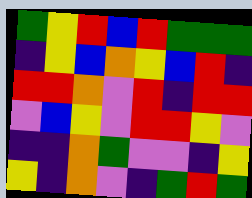[["green", "yellow", "red", "blue", "red", "green", "green", "green"], ["indigo", "yellow", "blue", "orange", "yellow", "blue", "red", "indigo"], ["red", "red", "orange", "violet", "red", "indigo", "red", "red"], ["violet", "blue", "yellow", "violet", "red", "red", "yellow", "violet"], ["indigo", "indigo", "orange", "green", "violet", "violet", "indigo", "yellow"], ["yellow", "indigo", "orange", "violet", "indigo", "green", "red", "green"]]